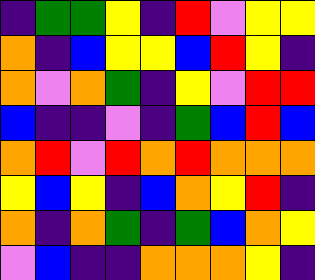[["indigo", "green", "green", "yellow", "indigo", "red", "violet", "yellow", "yellow"], ["orange", "indigo", "blue", "yellow", "yellow", "blue", "red", "yellow", "indigo"], ["orange", "violet", "orange", "green", "indigo", "yellow", "violet", "red", "red"], ["blue", "indigo", "indigo", "violet", "indigo", "green", "blue", "red", "blue"], ["orange", "red", "violet", "red", "orange", "red", "orange", "orange", "orange"], ["yellow", "blue", "yellow", "indigo", "blue", "orange", "yellow", "red", "indigo"], ["orange", "indigo", "orange", "green", "indigo", "green", "blue", "orange", "yellow"], ["violet", "blue", "indigo", "indigo", "orange", "orange", "orange", "yellow", "indigo"]]